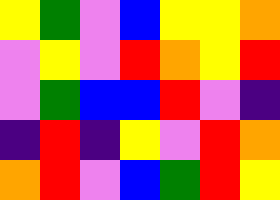[["yellow", "green", "violet", "blue", "yellow", "yellow", "orange"], ["violet", "yellow", "violet", "red", "orange", "yellow", "red"], ["violet", "green", "blue", "blue", "red", "violet", "indigo"], ["indigo", "red", "indigo", "yellow", "violet", "red", "orange"], ["orange", "red", "violet", "blue", "green", "red", "yellow"]]